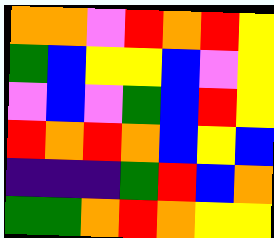[["orange", "orange", "violet", "red", "orange", "red", "yellow"], ["green", "blue", "yellow", "yellow", "blue", "violet", "yellow"], ["violet", "blue", "violet", "green", "blue", "red", "yellow"], ["red", "orange", "red", "orange", "blue", "yellow", "blue"], ["indigo", "indigo", "indigo", "green", "red", "blue", "orange"], ["green", "green", "orange", "red", "orange", "yellow", "yellow"]]